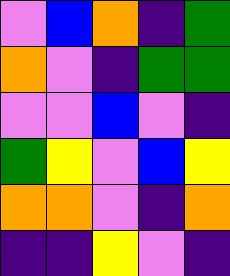[["violet", "blue", "orange", "indigo", "green"], ["orange", "violet", "indigo", "green", "green"], ["violet", "violet", "blue", "violet", "indigo"], ["green", "yellow", "violet", "blue", "yellow"], ["orange", "orange", "violet", "indigo", "orange"], ["indigo", "indigo", "yellow", "violet", "indigo"]]